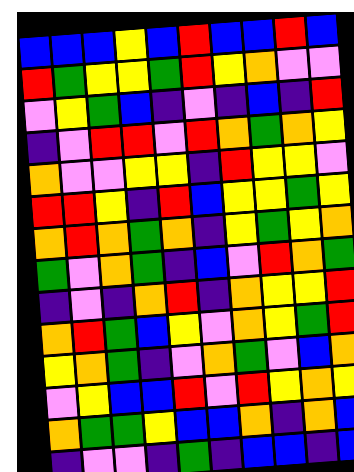[["blue", "blue", "blue", "yellow", "blue", "red", "blue", "blue", "red", "blue"], ["red", "green", "yellow", "yellow", "green", "red", "yellow", "orange", "violet", "violet"], ["violet", "yellow", "green", "blue", "indigo", "violet", "indigo", "blue", "indigo", "red"], ["indigo", "violet", "red", "red", "violet", "red", "orange", "green", "orange", "yellow"], ["orange", "violet", "violet", "yellow", "yellow", "indigo", "red", "yellow", "yellow", "violet"], ["red", "red", "yellow", "indigo", "red", "blue", "yellow", "yellow", "green", "yellow"], ["orange", "red", "orange", "green", "orange", "indigo", "yellow", "green", "yellow", "orange"], ["green", "violet", "orange", "green", "indigo", "blue", "violet", "red", "orange", "green"], ["indigo", "violet", "indigo", "orange", "red", "indigo", "orange", "yellow", "yellow", "red"], ["orange", "red", "green", "blue", "yellow", "violet", "orange", "yellow", "green", "red"], ["yellow", "orange", "green", "indigo", "violet", "orange", "green", "violet", "blue", "orange"], ["violet", "yellow", "blue", "blue", "red", "violet", "red", "yellow", "orange", "yellow"], ["orange", "green", "green", "yellow", "blue", "blue", "orange", "indigo", "orange", "blue"], ["indigo", "violet", "violet", "indigo", "green", "indigo", "blue", "blue", "indigo", "blue"]]